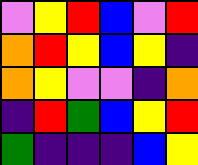[["violet", "yellow", "red", "blue", "violet", "red"], ["orange", "red", "yellow", "blue", "yellow", "indigo"], ["orange", "yellow", "violet", "violet", "indigo", "orange"], ["indigo", "red", "green", "blue", "yellow", "red"], ["green", "indigo", "indigo", "indigo", "blue", "yellow"]]